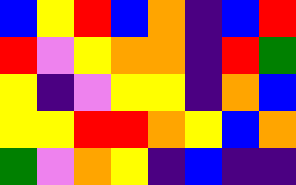[["blue", "yellow", "red", "blue", "orange", "indigo", "blue", "red"], ["red", "violet", "yellow", "orange", "orange", "indigo", "red", "green"], ["yellow", "indigo", "violet", "yellow", "yellow", "indigo", "orange", "blue"], ["yellow", "yellow", "red", "red", "orange", "yellow", "blue", "orange"], ["green", "violet", "orange", "yellow", "indigo", "blue", "indigo", "indigo"]]